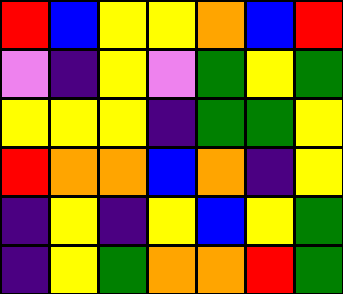[["red", "blue", "yellow", "yellow", "orange", "blue", "red"], ["violet", "indigo", "yellow", "violet", "green", "yellow", "green"], ["yellow", "yellow", "yellow", "indigo", "green", "green", "yellow"], ["red", "orange", "orange", "blue", "orange", "indigo", "yellow"], ["indigo", "yellow", "indigo", "yellow", "blue", "yellow", "green"], ["indigo", "yellow", "green", "orange", "orange", "red", "green"]]